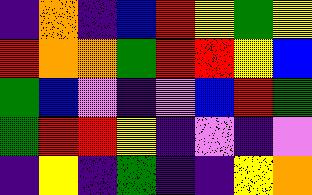[["indigo", "orange", "indigo", "blue", "red", "yellow", "green", "yellow"], ["red", "orange", "orange", "green", "red", "red", "yellow", "blue"], ["green", "blue", "violet", "indigo", "violet", "blue", "red", "green"], ["green", "red", "red", "yellow", "indigo", "violet", "indigo", "violet"], ["indigo", "yellow", "indigo", "green", "indigo", "indigo", "yellow", "orange"]]